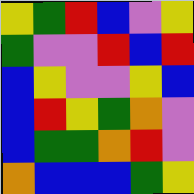[["yellow", "green", "red", "blue", "violet", "yellow"], ["green", "violet", "violet", "red", "blue", "red"], ["blue", "yellow", "violet", "violet", "yellow", "blue"], ["blue", "red", "yellow", "green", "orange", "violet"], ["blue", "green", "green", "orange", "red", "violet"], ["orange", "blue", "blue", "blue", "green", "yellow"]]